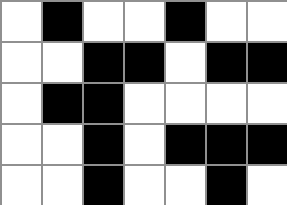[["white", "black", "white", "white", "black", "white", "white"], ["white", "white", "black", "black", "white", "black", "black"], ["white", "black", "black", "white", "white", "white", "white"], ["white", "white", "black", "white", "black", "black", "black"], ["white", "white", "black", "white", "white", "black", "white"]]